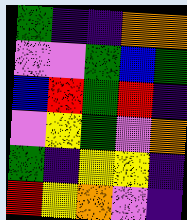[["green", "indigo", "indigo", "orange", "orange"], ["violet", "violet", "green", "blue", "green"], ["blue", "red", "green", "red", "indigo"], ["violet", "yellow", "green", "violet", "orange"], ["green", "indigo", "yellow", "yellow", "indigo"], ["red", "yellow", "orange", "violet", "indigo"]]